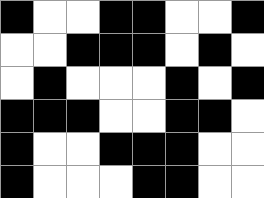[["black", "white", "white", "black", "black", "white", "white", "black"], ["white", "white", "black", "black", "black", "white", "black", "white"], ["white", "black", "white", "white", "white", "black", "white", "black"], ["black", "black", "black", "white", "white", "black", "black", "white"], ["black", "white", "white", "black", "black", "black", "white", "white"], ["black", "white", "white", "white", "black", "black", "white", "white"]]